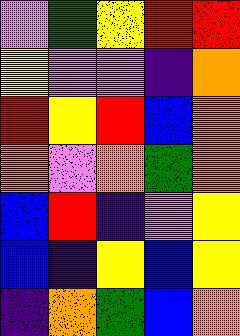[["violet", "green", "yellow", "red", "red"], ["yellow", "violet", "violet", "indigo", "orange"], ["red", "yellow", "red", "blue", "orange"], ["orange", "violet", "orange", "green", "orange"], ["blue", "red", "indigo", "violet", "yellow"], ["blue", "indigo", "yellow", "blue", "yellow"], ["indigo", "orange", "green", "blue", "orange"]]